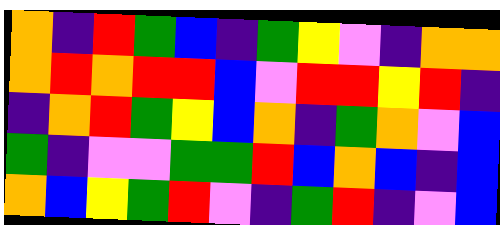[["orange", "indigo", "red", "green", "blue", "indigo", "green", "yellow", "violet", "indigo", "orange", "orange"], ["orange", "red", "orange", "red", "red", "blue", "violet", "red", "red", "yellow", "red", "indigo"], ["indigo", "orange", "red", "green", "yellow", "blue", "orange", "indigo", "green", "orange", "violet", "blue"], ["green", "indigo", "violet", "violet", "green", "green", "red", "blue", "orange", "blue", "indigo", "blue"], ["orange", "blue", "yellow", "green", "red", "violet", "indigo", "green", "red", "indigo", "violet", "blue"]]